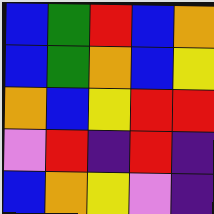[["blue", "green", "red", "blue", "orange"], ["blue", "green", "orange", "blue", "yellow"], ["orange", "blue", "yellow", "red", "red"], ["violet", "red", "indigo", "red", "indigo"], ["blue", "orange", "yellow", "violet", "indigo"]]